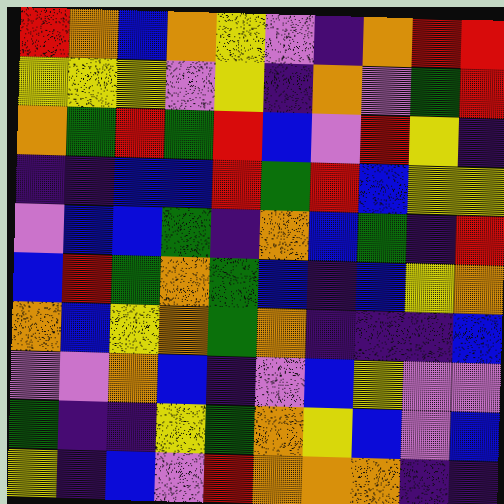[["red", "orange", "blue", "orange", "yellow", "violet", "indigo", "orange", "red", "red"], ["yellow", "yellow", "yellow", "violet", "yellow", "indigo", "orange", "violet", "green", "red"], ["orange", "green", "red", "green", "red", "blue", "violet", "red", "yellow", "indigo"], ["indigo", "indigo", "blue", "blue", "red", "green", "red", "blue", "yellow", "yellow"], ["violet", "blue", "blue", "green", "indigo", "orange", "blue", "green", "indigo", "red"], ["blue", "red", "green", "orange", "green", "blue", "indigo", "blue", "yellow", "orange"], ["orange", "blue", "yellow", "orange", "green", "orange", "indigo", "indigo", "indigo", "blue"], ["violet", "violet", "orange", "blue", "indigo", "violet", "blue", "yellow", "violet", "violet"], ["green", "indigo", "indigo", "yellow", "green", "orange", "yellow", "blue", "violet", "blue"], ["yellow", "indigo", "blue", "violet", "red", "orange", "orange", "orange", "indigo", "indigo"]]